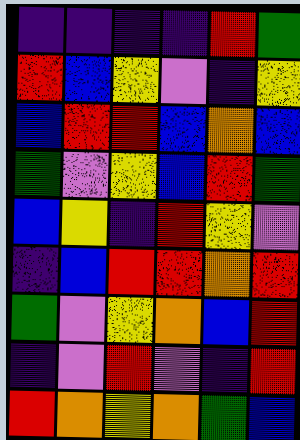[["indigo", "indigo", "indigo", "indigo", "red", "green"], ["red", "blue", "yellow", "violet", "indigo", "yellow"], ["blue", "red", "red", "blue", "orange", "blue"], ["green", "violet", "yellow", "blue", "red", "green"], ["blue", "yellow", "indigo", "red", "yellow", "violet"], ["indigo", "blue", "red", "red", "orange", "red"], ["green", "violet", "yellow", "orange", "blue", "red"], ["indigo", "violet", "red", "violet", "indigo", "red"], ["red", "orange", "yellow", "orange", "green", "blue"]]